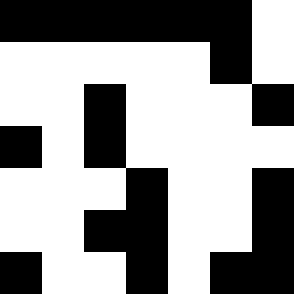[["black", "black", "black", "black", "black", "black", "white"], ["white", "white", "white", "white", "white", "black", "white"], ["white", "white", "black", "white", "white", "white", "black"], ["black", "white", "black", "white", "white", "white", "white"], ["white", "white", "white", "black", "white", "white", "black"], ["white", "white", "black", "black", "white", "white", "black"], ["black", "white", "white", "black", "white", "black", "black"]]